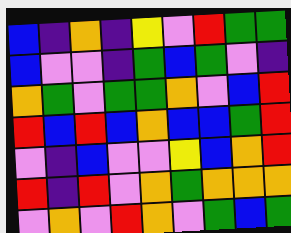[["blue", "indigo", "orange", "indigo", "yellow", "violet", "red", "green", "green"], ["blue", "violet", "violet", "indigo", "green", "blue", "green", "violet", "indigo"], ["orange", "green", "violet", "green", "green", "orange", "violet", "blue", "red"], ["red", "blue", "red", "blue", "orange", "blue", "blue", "green", "red"], ["violet", "indigo", "blue", "violet", "violet", "yellow", "blue", "orange", "red"], ["red", "indigo", "red", "violet", "orange", "green", "orange", "orange", "orange"], ["violet", "orange", "violet", "red", "orange", "violet", "green", "blue", "green"]]